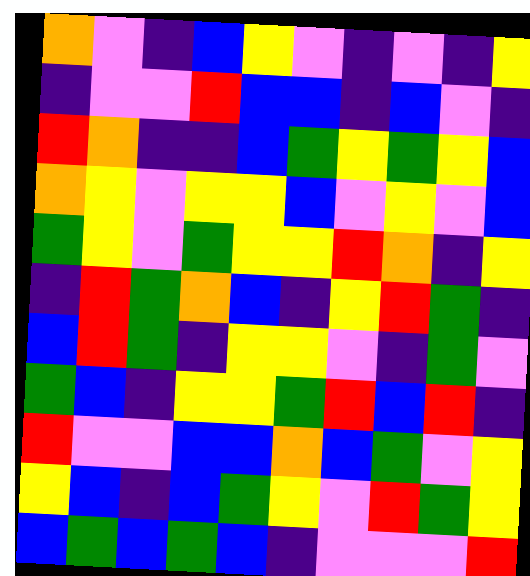[["orange", "violet", "indigo", "blue", "yellow", "violet", "indigo", "violet", "indigo", "yellow"], ["indigo", "violet", "violet", "red", "blue", "blue", "indigo", "blue", "violet", "indigo"], ["red", "orange", "indigo", "indigo", "blue", "green", "yellow", "green", "yellow", "blue"], ["orange", "yellow", "violet", "yellow", "yellow", "blue", "violet", "yellow", "violet", "blue"], ["green", "yellow", "violet", "green", "yellow", "yellow", "red", "orange", "indigo", "yellow"], ["indigo", "red", "green", "orange", "blue", "indigo", "yellow", "red", "green", "indigo"], ["blue", "red", "green", "indigo", "yellow", "yellow", "violet", "indigo", "green", "violet"], ["green", "blue", "indigo", "yellow", "yellow", "green", "red", "blue", "red", "indigo"], ["red", "violet", "violet", "blue", "blue", "orange", "blue", "green", "violet", "yellow"], ["yellow", "blue", "indigo", "blue", "green", "yellow", "violet", "red", "green", "yellow"], ["blue", "green", "blue", "green", "blue", "indigo", "violet", "violet", "violet", "red"]]